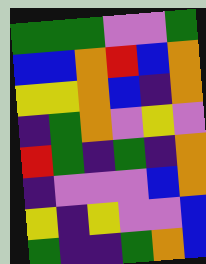[["green", "green", "green", "violet", "violet", "green"], ["blue", "blue", "orange", "red", "blue", "orange"], ["yellow", "yellow", "orange", "blue", "indigo", "orange"], ["indigo", "green", "orange", "violet", "yellow", "violet"], ["red", "green", "indigo", "green", "indigo", "orange"], ["indigo", "violet", "violet", "violet", "blue", "orange"], ["yellow", "indigo", "yellow", "violet", "violet", "blue"], ["green", "indigo", "indigo", "green", "orange", "blue"]]